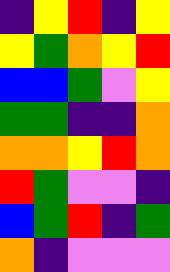[["indigo", "yellow", "red", "indigo", "yellow"], ["yellow", "green", "orange", "yellow", "red"], ["blue", "blue", "green", "violet", "yellow"], ["green", "green", "indigo", "indigo", "orange"], ["orange", "orange", "yellow", "red", "orange"], ["red", "green", "violet", "violet", "indigo"], ["blue", "green", "red", "indigo", "green"], ["orange", "indigo", "violet", "violet", "violet"]]